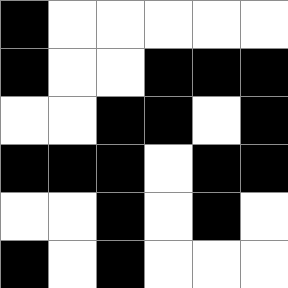[["black", "white", "white", "white", "white", "white"], ["black", "white", "white", "black", "black", "black"], ["white", "white", "black", "black", "white", "black"], ["black", "black", "black", "white", "black", "black"], ["white", "white", "black", "white", "black", "white"], ["black", "white", "black", "white", "white", "white"]]